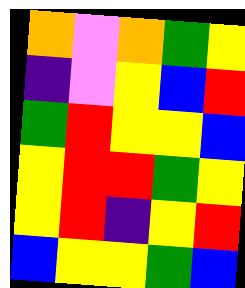[["orange", "violet", "orange", "green", "yellow"], ["indigo", "violet", "yellow", "blue", "red"], ["green", "red", "yellow", "yellow", "blue"], ["yellow", "red", "red", "green", "yellow"], ["yellow", "red", "indigo", "yellow", "red"], ["blue", "yellow", "yellow", "green", "blue"]]